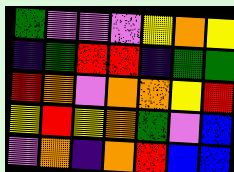[["green", "violet", "violet", "violet", "yellow", "orange", "yellow"], ["indigo", "green", "red", "red", "indigo", "green", "green"], ["red", "orange", "violet", "orange", "orange", "yellow", "red"], ["yellow", "red", "yellow", "orange", "green", "violet", "blue"], ["violet", "orange", "indigo", "orange", "red", "blue", "blue"]]